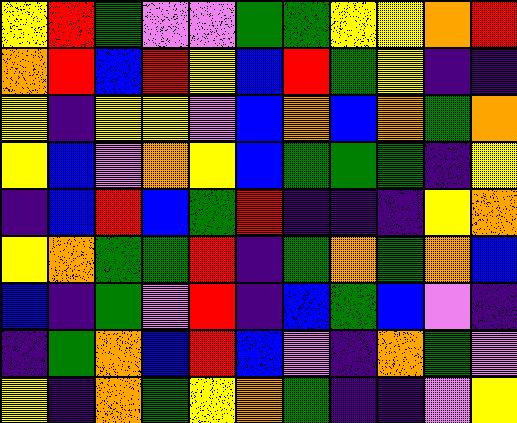[["yellow", "red", "green", "violet", "violet", "green", "green", "yellow", "yellow", "orange", "red"], ["orange", "red", "blue", "red", "yellow", "blue", "red", "green", "yellow", "indigo", "indigo"], ["yellow", "indigo", "yellow", "yellow", "violet", "blue", "orange", "blue", "orange", "green", "orange"], ["yellow", "blue", "violet", "orange", "yellow", "blue", "green", "green", "green", "indigo", "yellow"], ["indigo", "blue", "red", "blue", "green", "red", "indigo", "indigo", "indigo", "yellow", "orange"], ["yellow", "orange", "green", "green", "red", "indigo", "green", "orange", "green", "orange", "blue"], ["blue", "indigo", "green", "violet", "red", "indigo", "blue", "green", "blue", "violet", "indigo"], ["indigo", "green", "orange", "blue", "red", "blue", "violet", "indigo", "orange", "green", "violet"], ["yellow", "indigo", "orange", "green", "yellow", "orange", "green", "indigo", "indigo", "violet", "yellow"]]